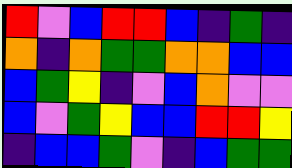[["red", "violet", "blue", "red", "red", "blue", "indigo", "green", "indigo"], ["orange", "indigo", "orange", "green", "green", "orange", "orange", "blue", "blue"], ["blue", "green", "yellow", "indigo", "violet", "blue", "orange", "violet", "violet"], ["blue", "violet", "green", "yellow", "blue", "blue", "red", "red", "yellow"], ["indigo", "blue", "blue", "green", "violet", "indigo", "blue", "green", "green"]]